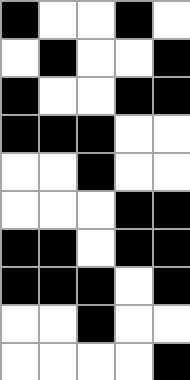[["black", "white", "white", "black", "white"], ["white", "black", "white", "white", "black"], ["black", "white", "white", "black", "black"], ["black", "black", "black", "white", "white"], ["white", "white", "black", "white", "white"], ["white", "white", "white", "black", "black"], ["black", "black", "white", "black", "black"], ["black", "black", "black", "white", "black"], ["white", "white", "black", "white", "white"], ["white", "white", "white", "white", "black"]]